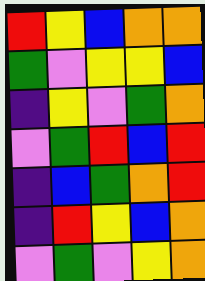[["red", "yellow", "blue", "orange", "orange"], ["green", "violet", "yellow", "yellow", "blue"], ["indigo", "yellow", "violet", "green", "orange"], ["violet", "green", "red", "blue", "red"], ["indigo", "blue", "green", "orange", "red"], ["indigo", "red", "yellow", "blue", "orange"], ["violet", "green", "violet", "yellow", "orange"]]